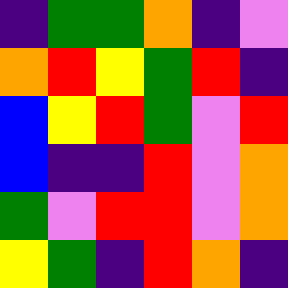[["indigo", "green", "green", "orange", "indigo", "violet"], ["orange", "red", "yellow", "green", "red", "indigo"], ["blue", "yellow", "red", "green", "violet", "red"], ["blue", "indigo", "indigo", "red", "violet", "orange"], ["green", "violet", "red", "red", "violet", "orange"], ["yellow", "green", "indigo", "red", "orange", "indigo"]]